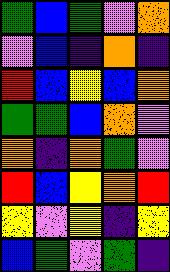[["green", "blue", "green", "violet", "orange"], ["violet", "blue", "indigo", "orange", "indigo"], ["red", "blue", "yellow", "blue", "orange"], ["green", "green", "blue", "orange", "violet"], ["orange", "indigo", "orange", "green", "violet"], ["red", "blue", "yellow", "orange", "red"], ["yellow", "violet", "yellow", "indigo", "yellow"], ["blue", "green", "violet", "green", "indigo"]]